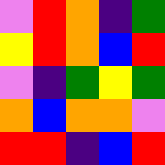[["violet", "red", "orange", "indigo", "green"], ["yellow", "red", "orange", "blue", "red"], ["violet", "indigo", "green", "yellow", "green"], ["orange", "blue", "orange", "orange", "violet"], ["red", "red", "indigo", "blue", "red"]]